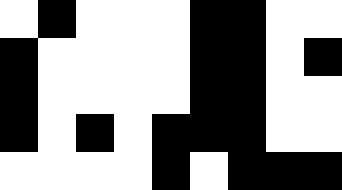[["white", "black", "white", "white", "white", "black", "black", "white", "white"], ["black", "white", "white", "white", "white", "black", "black", "white", "black"], ["black", "white", "white", "white", "white", "black", "black", "white", "white"], ["black", "white", "black", "white", "black", "black", "black", "white", "white"], ["white", "white", "white", "white", "black", "white", "black", "black", "black"]]